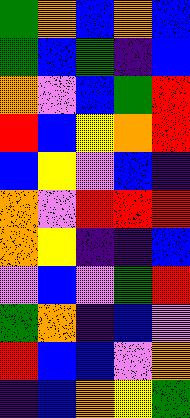[["green", "orange", "blue", "orange", "blue"], ["green", "blue", "green", "indigo", "blue"], ["orange", "violet", "blue", "green", "red"], ["red", "blue", "yellow", "orange", "red"], ["blue", "yellow", "violet", "blue", "indigo"], ["orange", "violet", "red", "red", "red"], ["orange", "yellow", "indigo", "indigo", "blue"], ["violet", "blue", "violet", "green", "red"], ["green", "orange", "indigo", "blue", "violet"], ["red", "blue", "blue", "violet", "orange"], ["indigo", "blue", "orange", "yellow", "green"]]